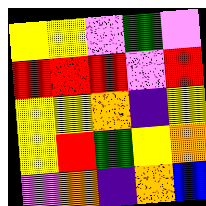[["yellow", "yellow", "violet", "green", "violet"], ["red", "red", "red", "violet", "red"], ["yellow", "yellow", "orange", "indigo", "yellow"], ["yellow", "red", "green", "yellow", "orange"], ["violet", "orange", "indigo", "orange", "blue"]]